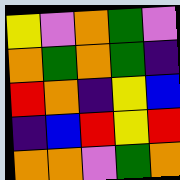[["yellow", "violet", "orange", "green", "violet"], ["orange", "green", "orange", "green", "indigo"], ["red", "orange", "indigo", "yellow", "blue"], ["indigo", "blue", "red", "yellow", "red"], ["orange", "orange", "violet", "green", "orange"]]